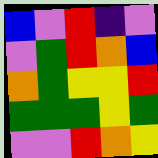[["blue", "violet", "red", "indigo", "violet"], ["violet", "green", "red", "orange", "blue"], ["orange", "green", "yellow", "yellow", "red"], ["green", "green", "green", "yellow", "green"], ["violet", "violet", "red", "orange", "yellow"]]